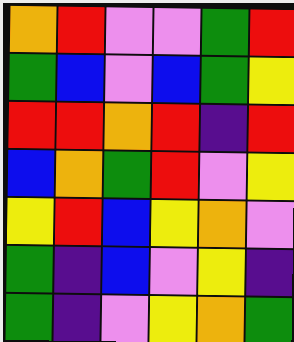[["orange", "red", "violet", "violet", "green", "red"], ["green", "blue", "violet", "blue", "green", "yellow"], ["red", "red", "orange", "red", "indigo", "red"], ["blue", "orange", "green", "red", "violet", "yellow"], ["yellow", "red", "blue", "yellow", "orange", "violet"], ["green", "indigo", "blue", "violet", "yellow", "indigo"], ["green", "indigo", "violet", "yellow", "orange", "green"]]